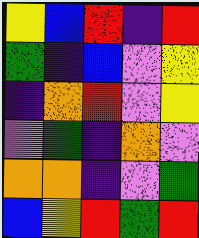[["yellow", "blue", "red", "indigo", "red"], ["green", "indigo", "blue", "violet", "yellow"], ["indigo", "orange", "red", "violet", "yellow"], ["violet", "green", "indigo", "orange", "violet"], ["orange", "orange", "indigo", "violet", "green"], ["blue", "yellow", "red", "green", "red"]]